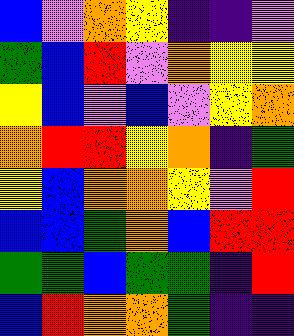[["blue", "violet", "orange", "yellow", "indigo", "indigo", "violet"], ["green", "blue", "red", "violet", "orange", "yellow", "yellow"], ["yellow", "blue", "violet", "blue", "violet", "yellow", "orange"], ["orange", "red", "red", "yellow", "orange", "indigo", "green"], ["yellow", "blue", "orange", "orange", "yellow", "violet", "red"], ["blue", "blue", "green", "orange", "blue", "red", "red"], ["green", "green", "blue", "green", "green", "indigo", "red"], ["blue", "red", "orange", "orange", "green", "indigo", "indigo"]]